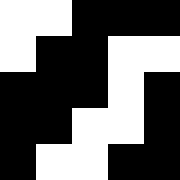[["white", "white", "black", "black", "black"], ["white", "black", "black", "white", "white"], ["black", "black", "black", "white", "black"], ["black", "black", "white", "white", "black"], ["black", "white", "white", "black", "black"]]